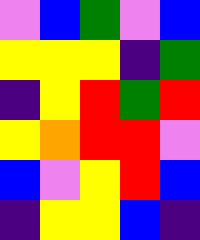[["violet", "blue", "green", "violet", "blue"], ["yellow", "yellow", "yellow", "indigo", "green"], ["indigo", "yellow", "red", "green", "red"], ["yellow", "orange", "red", "red", "violet"], ["blue", "violet", "yellow", "red", "blue"], ["indigo", "yellow", "yellow", "blue", "indigo"]]